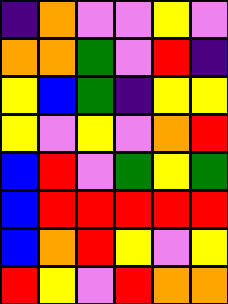[["indigo", "orange", "violet", "violet", "yellow", "violet"], ["orange", "orange", "green", "violet", "red", "indigo"], ["yellow", "blue", "green", "indigo", "yellow", "yellow"], ["yellow", "violet", "yellow", "violet", "orange", "red"], ["blue", "red", "violet", "green", "yellow", "green"], ["blue", "red", "red", "red", "red", "red"], ["blue", "orange", "red", "yellow", "violet", "yellow"], ["red", "yellow", "violet", "red", "orange", "orange"]]